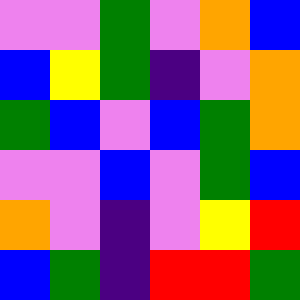[["violet", "violet", "green", "violet", "orange", "blue"], ["blue", "yellow", "green", "indigo", "violet", "orange"], ["green", "blue", "violet", "blue", "green", "orange"], ["violet", "violet", "blue", "violet", "green", "blue"], ["orange", "violet", "indigo", "violet", "yellow", "red"], ["blue", "green", "indigo", "red", "red", "green"]]